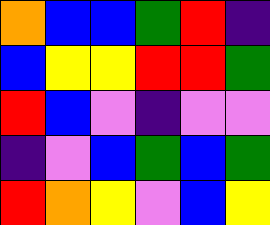[["orange", "blue", "blue", "green", "red", "indigo"], ["blue", "yellow", "yellow", "red", "red", "green"], ["red", "blue", "violet", "indigo", "violet", "violet"], ["indigo", "violet", "blue", "green", "blue", "green"], ["red", "orange", "yellow", "violet", "blue", "yellow"]]